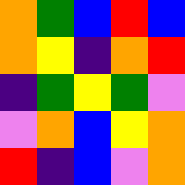[["orange", "green", "blue", "red", "blue"], ["orange", "yellow", "indigo", "orange", "red"], ["indigo", "green", "yellow", "green", "violet"], ["violet", "orange", "blue", "yellow", "orange"], ["red", "indigo", "blue", "violet", "orange"]]